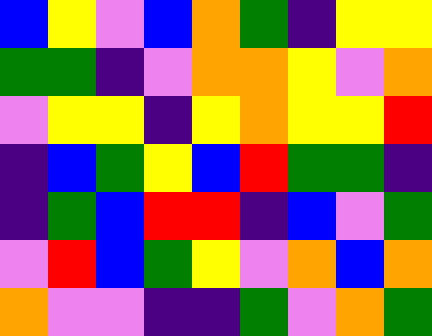[["blue", "yellow", "violet", "blue", "orange", "green", "indigo", "yellow", "yellow"], ["green", "green", "indigo", "violet", "orange", "orange", "yellow", "violet", "orange"], ["violet", "yellow", "yellow", "indigo", "yellow", "orange", "yellow", "yellow", "red"], ["indigo", "blue", "green", "yellow", "blue", "red", "green", "green", "indigo"], ["indigo", "green", "blue", "red", "red", "indigo", "blue", "violet", "green"], ["violet", "red", "blue", "green", "yellow", "violet", "orange", "blue", "orange"], ["orange", "violet", "violet", "indigo", "indigo", "green", "violet", "orange", "green"]]